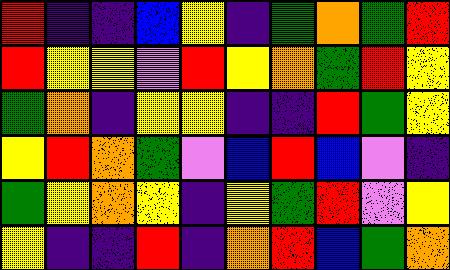[["red", "indigo", "indigo", "blue", "yellow", "indigo", "green", "orange", "green", "red"], ["red", "yellow", "yellow", "violet", "red", "yellow", "orange", "green", "red", "yellow"], ["green", "orange", "indigo", "yellow", "yellow", "indigo", "indigo", "red", "green", "yellow"], ["yellow", "red", "orange", "green", "violet", "blue", "red", "blue", "violet", "indigo"], ["green", "yellow", "orange", "yellow", "indigo", "yellow", "green", "red", "violet", "yellow"], ["yellow", "indigo", "indigo", "red", "indigo", "orange", "red", "blue", "green", "orange"]]